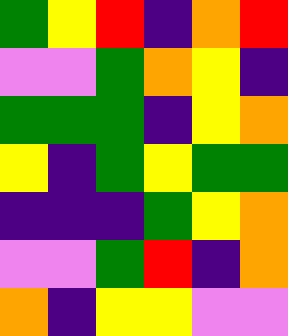[["green", "yellow", "red", "indigo", "orange", "red"], ["violet", "violet", "green", "orange", "yellow", "indigo"], ["green", "green", "green", "indigo", "yellow", "orange"], ["yellow", "indigo", "green", "yellow", "green", "green"], ["indigo", "indigo", "indigo", "green", "yellow", "orange"], ["violet", "violet", "green", "red", "indigo", "orange"], ["orange", "indigo", "yellow", "yellow", "violet", "violet"]]